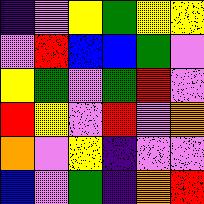[["indigo", "violet", "yellow", "green", "yellow", "yellow"], ["violet", "red", "blue", "blue", "green", "violet"], ["yellow", "green", "violet", "green", "red", "violet"], ["red", "yellow", "violet", "red", "violet", "orange"], ["orange", "violet", "yellow", "indigo", "violet", "violet"], ["blue", "violet", "green", "indigo", "orange", "red"]]